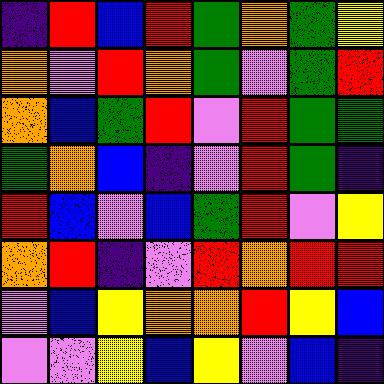[["indigo", "red", "blue", "red", "green", "orange", "green", "yellow"], ["orange", "violet", "red", "orange", "green", "violet", "green", "red"], ["orange", "blue", "green", "red", "violet", "red", "green", "green"], ["green", "orange", "blue", "indigo", "violet", "red", "green", "indigo"], ["red", "blue", "violet", "blue", "green", "red", "violet", "yellow"], ["orange", "red", "indigo", "violet", "red", "orange", "red", "red"], ["violet", "blue", "yellow", "orange", "orange", "red", "yellow", "blue"], ["violet", "violet", "yellow", "blue", "yellow", "violet", "blue", "indigo"]]